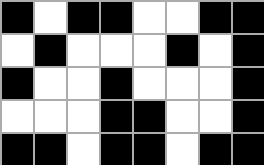[["black", "white", "black", "black", "white", "white", "black", "black"], ["white", "black", "white", "white", "white", "black", "white", "black"], ["black", "white", "white", "black", "white", "white", "white", "black"], ["white", "white", "white", "black", "black", "white", "white", "black"], ["black", "black", "white", "black", "black", "white", "black", "black"]]